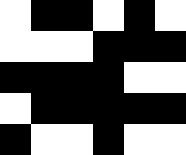[["white", "black", "black", "white", "black", "white"], ["white", "white", "white", "black", "black", "black"], ["black", "black", "black", "black", "white", "white"], ["white", "black", "black", "black", "black", "black"], ["black", "white", "white", "black", "white", "white"]]